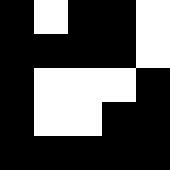[["black", "white", "black", "black", "white"], ["black", "black", "black", "black", "white"], ["black", "white", "white", "white", "black"], ["black", "white", "white", "black", "black"], ["black", "black", "black", "black", "black"]]